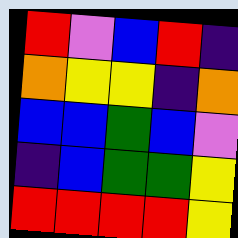[["red", "violet", "blue", "red", "indigo"], ["orange", "yellow", "yellow", "indigo", "orange"], ["blue", "blue", "green", "blue", "violet"], ["indigo", "blue", "green", "green", "yellow"], ["red", "red", "red", "red", "yellow"]]